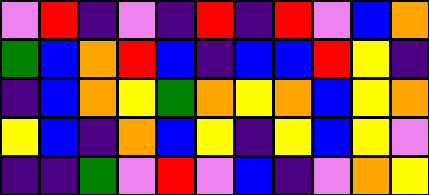[["violet", "red", "indigo", "violet", "indigo", "red", "indigo", "red", "violet", "blue", "orange"], ["green", "blue", "orange", "red", "blue", "indigo", "blue", "blue", "red", "yellow", "indigo"], ["indigo", "blue", "orange", "yellow", "green", "orange", "yellow", "orange", "blue", "yellow", "orange"], ["yellow", "blue", "indigo", "orange", "blue", "yellow", "indigo", "yellow", "blue", "yellow", "violet"], ["indigo", "indigo", "green", "violet", "red", "violet", "blue", "indigo", "violet", "orange", "yellow"]]